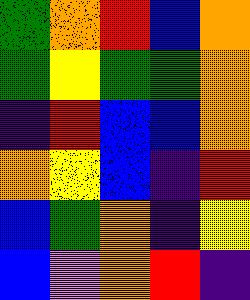[["green", "orange", "red", "blue", "orange"], ["green", "yellow", "green", "green", "orange"], ["indigo", "red", "blue", "blue", "orange"], ["orange", "yellow", "blue", "indigo", "red"], ["blue", "green", "orange", "indigo", "yellow"], ["blue", "violet", "orange", "red", "indigo"]]